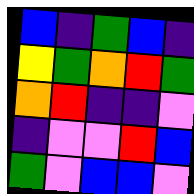[["blue", "indigo", "green", "blue", "indigo"], ["yellow", "green", "orange", "red", "green"], ["orange", "red", "indigo", "indigo", "violet"], ["indigo", "violet", "violet", "red", "blue"], ["green", "violet", "blue", "blue", "violet"]]